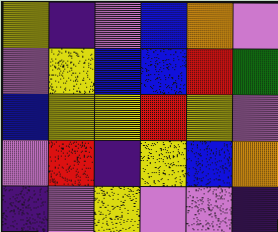[["yellow", "indigo", "violet", "blue", "orange", "violet"], ["violet", "yellow", "blue", "blue", "red", "green"], ["blue", "yellow", "yellow", "red", "yellow", "violet"], ["violet", "red", "indigo", "yellow", "blue", "orange"], ["indigo", "violet", "yellow", "violet", "violet", "indigo"]]